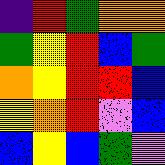[["indigo", "red", "green", "orange", "orange"], ["green", "yellow", "red", "blue", "green"], ["orange", "yellow", "red", "red", "blue"], ["yellow", "orange", "red", "violet", "blue"], ["blue", "yellow", "blue", "green", "violet"]]